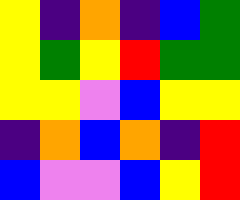[["yellow", "indigo", "orange", "indigo", "blue", "green"], ["yellow", "green", "yellow", "red", "green", "green"], ["yellow", "yellow", "violet", "blue", "yellow", "yellow"], ["indigo", "orange", "blue", "orange", "indigo", "red"], ["blue", "violet", "violet", "blue", "yellow", "red"]]